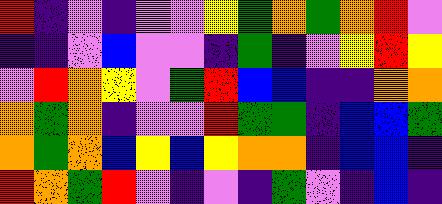[["red", "indigo", "violet", "indigo", "violet", "violet", "yellow", "green", "orange", "green", "orange", "red", "violet"], ["indigo", "indigo", "violet", "blue", "violet", "violet", "indigo", "green", "indigo", "violet", "yellow", "red", "yellow"], ["violet", "red", "orange", "yellow", "violet", "green", "red", "blue", "blue", "indigo", "indigo", "orange", "orange"], ["orange", "green", "orange", "indigo", "violet", "violet", "red", "green", "green", "indigo", "blue", "blue", "green"], ["orange", "green", "orange", "blue", "yellow", "blue", "yellow", "orange", "orange", "indigo", "blue", "blue", "indigo"], ["red", "orange", "green", "red", "violet", "indigo", "violet", "indigo", "green", "violet", "indigo", "blue", "indigo"]]